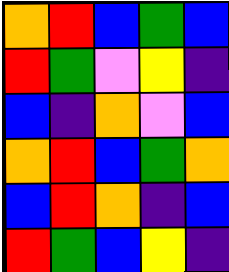[["orange", "red", "blue", "green", "blue"], ["red", "green", "violet", "yellow", "indigo"], ["blue", "indigo", "orange", "violet", "blue"], ["orange", "red", "blue", "green", "orange"], ["blue", "red", "orange", "indigo", "blue"], ["red", "green", "blue", "yellow", "indigo"]]